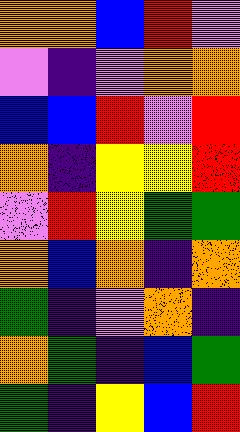[["orange", "orange", "blue", "red", "violet"], ["violet", "indigo", "violet", "orange", "orange"], ["blue", "blue", "red", "violet", "red"], ["orange", "indigo", "yellow", "yellow", "red"], ["violet", "red", "yellow", "green", "green"], ["orange", "blue", "orange", "indigo", "orange"], ["green", "indigo", "violet", "orange", "indigo"], ["orange", "green", "indigo", "blue", "green"], ["green", "indigo", "yellow", "blue", "red"]]